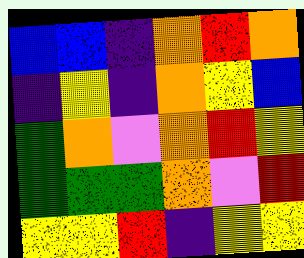[["blue", "blue", "indigo", "orange", "red", "orange"], ["indigo", "yellow", "indigo", "orange", "yellow", "blue"], ["green", "orange", "violet", "orange", "red", "yellow"], ["green", "green", "green", "orange", "violet", "red"], ["yellow", "yellow", "red", "indigo", "yellow", "yellow"]]